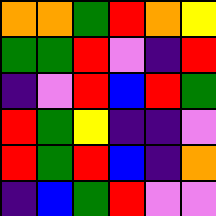[["orange", "orange", "green", "red", "orange", "yellow"], ["green", "green", "red", "violet", "indigo", "red"], ["indigo", "violet", "red", "blue", "red", "green"], ["red", "green", "yellow", "indigo", "indigo", "violet"], ["red", "green", "red", "blue", "indigo", "orange"], ["indigo", "blue", "green", "red", "violet", "violet"]]